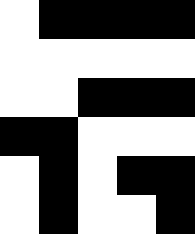[["white", "black", "black", "black", "black"], ["white", "white", "white", "white", "white"], ["white", "white", "black", "black", "black"], ["black", "black", "white", "white", "white"], ["white", "black", "white", "black", "black"], ["white", "black", "white", "white", "black"]]